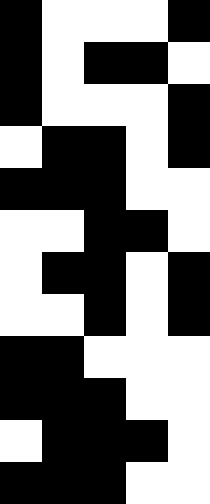[["black", "white", "white", "white", "black"], ["black", "white", "black", "black", "white"], ["black", "white", "white", "white", "black"], ["white", "black", "black", "white", "black"], ["black", "black", "black", "white", "white"], ["white", "white", "black", "black", "white"], ["white", "black", "black", "white", "black"], ["white", "white", "black", "white", "black"], ["black", "black", "white", "white", "white"], ["black", "black", "black", "white", "white"], ["white", "black", "black", "black", "white"], ["black", "black", "black", "white", "white"]]